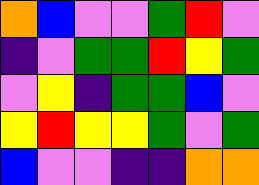[["orange", "blue", "violet", "violet", "green", "red", "violet"], ["indigo", "violet", "green", "green", "red", "yellow", "green"], ["violet", "yellow", "indigo", "green", "green", "blue", "violet"], ["yellow", "red", "yellow", "yellow", "green", "violet", "green"], ["blue", "violet", "violet", "indigo", "indigo", "orange", "orange"]]